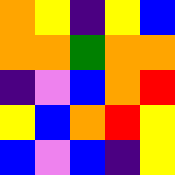[["orange", "yellow", "indigo", "yellow", "blue"], ["orange", "orange", "green", "orange", "orange"], ["indigo", "violet", "blue", "orange", "red"], ["yellow", "blue", "orange", "red", "yellow"], ["blue", "violet", "blue", "indigo", "yellow"]]